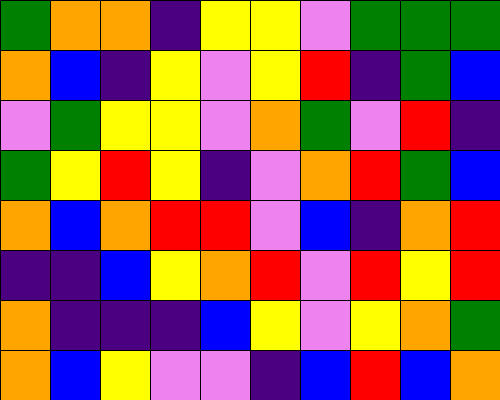[["green", "orange", "orange", "indigo", "yellow", "yellow", "violet", "green", "green", "green"], ["orange", "blue", "indigo", "yellow", "violet", "yellow", "red", "indigo", "green", "blue"], ["violet", "green", "yellow", "yellow", "violet", "orange", "green", "violet", "red", "indigo"], ["green", "yellow", "red", "yellow", "indigo", "violet", "orange", "red", "green", "blue"], ["orange", "blue", "orange", "red", "red", "violet", "blue", "indigo", "orange", "red"], ["indigo", "indigo", "blue", "yellow", "orange", "red", "violet", "red", "yellow", "red"], ["orange", "indigo", "indigo", "indigo", "blue", "yellow", "violet", "yellow", "orange", "green"], ["orange", "blue", "yellow", "violet", "violet", "indigo", "blue", "red", "blue", "orange"]]